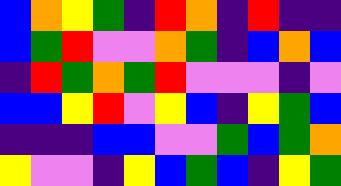[["blue", "orange", "yellow", "green", "indigo", "red", "orange", "indigo", "red", "indigo", "indigo"], ["blue", "green", "red", "violet", "violet", "orange", "green", "indigo", "blue", "orange", "blue"], ["indigo", "red", "green", "orange", "green", "red", "violet", "violet", "violet", "indigo", "violet"], ["blue", "blue", "yellow", "red", "violet", "yellow", "blue", "indigo", "yellow", "green", "blue"], ["indigo", "indigo", "indigo", "blue", "blue", "violet", "violet", "green", "blue", "green", "orange"], ["yellow", "violet", "violet", "indigo", "yellow", "blue", "green", "blue", "indigo", "yellow", "green"]]